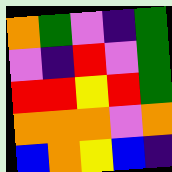[["orange", "green", "violet", "indigo", "green"], ["violet", "indigo", "red", "violet", "green"], ["red", "red", "yellow", "red", "green"], ["orange", "orange", "orange", "violet", "orange"], ["blue", "orange", "yellow", "blue", "indigo"]]